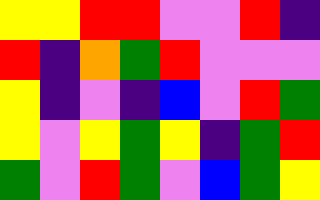[["yellow", "yellow", "red", "red", "violet", "violet", "red", "indigo"], ["red", "indigo", "orange", "green", "red", "violet", "violet", "violet"], ["yellow", "indigo", "violet", "indigo", "blue", "violet", "red", "green"], ["yellow", "violet", "yellow", "green", "yellow", "indigo", "green", "red"], ["green", "violet", "red", "green", "violet", "blue", "green", "yellow"]]